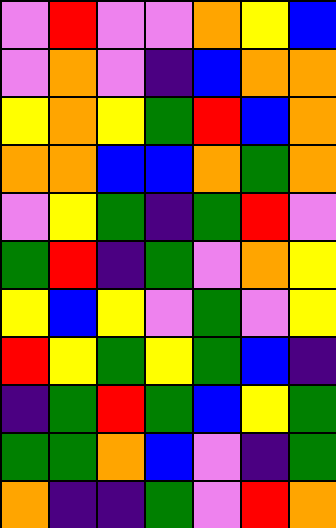[["violet", "red", "violet", "violet", "orange", "yellow", "blue"], ["violet", "orange", "violet", "indigo", "blue", "orange", "orange"], ["yellow", "orange", "yellow", "green", "red", "blue", "orange"], ["orange", "orange", "blue", "blue", "orange", "green", "orange"], ["violet", "yellow", "green", "indigo", "green", "red", "violet"], ["green", "red", "indigo", "green", "violet", "orange", "yellow"], ["yellow", "blue", "yellow", "violet", "green", "violet", "yellow"], ["red", "yellow", "green", "yellow", "green", "blue", "indigo"], ["indigo", "green", "red", "green", "blue", "yellow", "green"], ["green", "green", "orange", "blue", "violet", "indigo", "green"], ["orange", "indigo", "indigo", "green", "violet", "red", "orange"]]